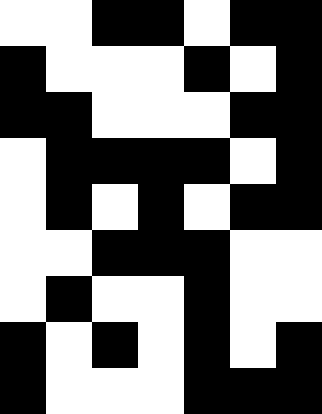[["white", "white", "black", "black", "white", "black", "black"], ["black", "white", "white", "white", "black", "white", "black"], ["black", "black", "white", "white", "white", "black", "black"], ["white", "black", "black", "black", "black", "white", "black"], ["white", "black", "white", "black", "white", "black", "black"], ["white", "white", "black", "black", "black", "white", "white"], ["white", "black", "white", "white", "black", "white", "white"], ["black", "white", "black", "white", "black", "white", "black"], ["black", "white", "white", "white", "black", "black", "black"]]